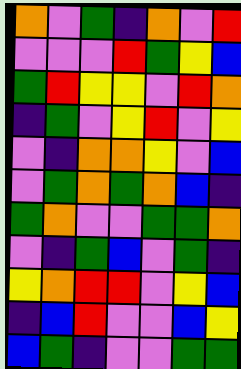[["orange", "violet", "green", "indigo", "orange", "violet", "red"], ["violet", "violet", "violet", "red", "green", "yellow", "blue"], ["green", "red", "yellow", "yellow", "violet", "red", "orange"], ["indigo", "green", "violet", "yellow", "red", "violet", "yellow"], ["violet", "indigo", "orange", "orange", "yellow", "violet", "blue"], ["violet", "green", "orange", "green", "orange", "blue", "indigo"], ["green", "orange", "violet", "violet", "green", "green", "orange"], ["violet", "indigo", "green", "blue", "violet", "green", "indigo"], ["yellow", "orange", "red", "red", "violet", "yellow", "blue"], ["indigo", "blue", "red", "violet", "violet", "blue", "yellow"], ["blue", "green", "indigo", "violet", "violet", "green", "green"]]